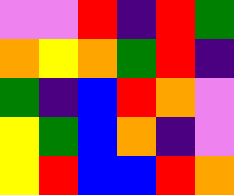[["violet", "violet", "red", "indigo", "red", "green"], ["orange", "yellow", "orange", "green", "red", "indigo"], ["green", "indigo", "blue", "red", "orange", "violet"], ["yellow", "green", "blue", "orange", "indigo", "violet"], ["yellow", "red", "blue", "blue", "red", "orange"]]